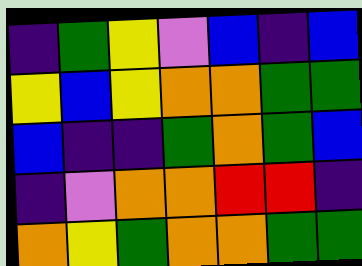[["indigo", "green", "yellow", "violet", "blue", "indigo", "blue"], ["yellow", "blue", "yellow", "orange", "orange", "green", "green"], ["blue", "indigo", "indigo", "green", "orange", "green", "blue"], ["indigo", "violet", "orange", "orange", "red", "red", "indigo"], ["orange", "yellow", "green", "orange", "orange", "green", "green"]]